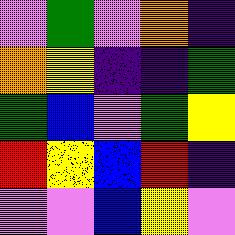[["violet", "green", "violet", "orange", "indigo"], ["orange", "yellow", "indigo", "indigo", "green"], ["green", "blue", "violet", "green", "yellow"], ["red", "yellow", "blue", "red", "indigo"], ["violet", "violet", "blue", "yellow", "violet"]]